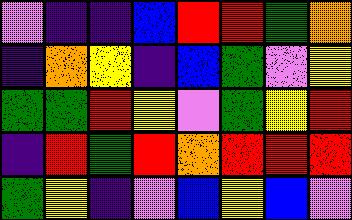[["violet", "indigo", "indigo", "blue", "red", "red", "green", "orange"], ["indigo", "orange", "yellow", "indigo", "blue", "green", "violet", "yellow"], ["green", "green", "red", "yellow", "violet", "green", "yellow", "red"], ["indigo", "red", "green", "red", "orange", "red", "red", "red"], ["green", "yellow", "indigo", "violet", "blue", "yellow", "blue", "violet"]]